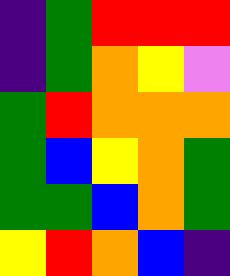[["indigo", "green", "red", "red", "red"], ["indigo", "green", "orange", "yellow", "violet"], ["green", "red", "orange", "orange", "orange"], ["green", "blue", "yellow", "orange", "green"], ["green", "green", "blue", "orange", "green"], ["yellow", "red", "orange", "blue", "indigo"]]